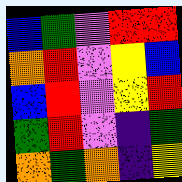[["blue", "green", "violet", "red", "red"], ["orange", "red", "violet", "yellow", "blue"], ["blue", "red", "violet", "yellow", "red"], ["green", "red", "violet", "indigo", "green"], ["orange", "green", "orange", "indigo", "yellow"]]